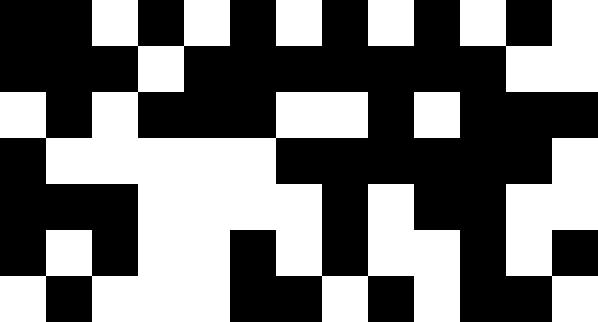[["black", "black", "white", "black", "white", "black", "white", "black", "white", "black", "white", "black", "white"], ["black", "black", "black", "white", "black", "black", "black", "black", "black", "black", "black", "white", "white"], ["white", "black", "white", "black", "black", "black", "white", "white", "black", "white", "black", "black", "black"], ["black", "white", "white", "white", "white", "white", "black", "black", "black", "black", "black", "black", "white"], ["black", "black", "black", "white", "white", "white", "white", "black", "white", "black", "black", "white", "white"], ["black", "white", "black", "white", "white", "black", "white", "black", "white", "white", "black", "white", "black"], ["white", "black", "white", "white", "white", "black", "black", "white", "black", "white", "black", "black", "white"]]